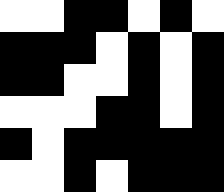[["white", "white", "black", "black", "white", "black", "white"], ["black", "black", "black", "white", "black", "white", "black"], ["black", "black", "white", "white", "black", "white", "black"], ["white", "white", "white", "black", "black", "white", "black"], ["black", "white", "black", "black", "black", "black", "black"], ["white", "white", "black", "white", "black", "black", "black"]]